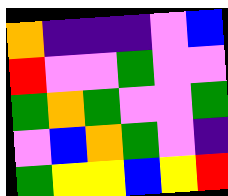[["orange", "indigo", "indigo", "indigo", "violet", "blue"], ["red", "violet", "violet", "green", "violet", "violet"], ["green", "orange", "green", "violet", "violet", "green"], ["violet", "blue", "orange", "green", "violet", "indigo"], ["green", "yellow", "yellow", "blue", "yellow", "red"]]